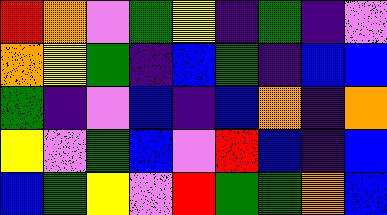[["red", "orange", "violet", "green", "yellow", "indigo", "green", "indigo", "violet"], ["orange", "yellow", "green", "indigo", "blue", "green", "indigo", "blue", "blue"], ["green", "indigo", "violet", "blue", "indigo", "blue", "orange", "indigo", "orange"], ["yellow", "violet", "green", "blue", "violet", "red", "blue", "indigo", "blue"], ["blue", "green", "yellow", "violet", "red", "green", "green", "orange", "blue"]]